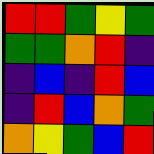[["red", "red", "green", "yellow", "green"], ["green", "green", "orange", "red", "indigo"], ["indigo", "blue", "indigo", "red", "blue"], ["indigo", "red", "blue", "orange", "green"], ["orange", "yellow", "green", "blue", "red"]]